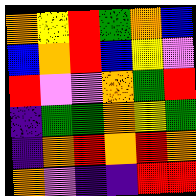[["orange", "yellow", "red", "green", "orange", "blue"], ["blue", "orange", "red", "blue", "yellow", "violet"], ["red", "violet", "violet", "orange", "green", "red"], ["indigo", "green", "green", "orange", "yellow", "green"], ["indigo", "orange", "red", "orange", "red", "orange"], ["orange", "violet", "indigo", "indigo", "red", "red"]]